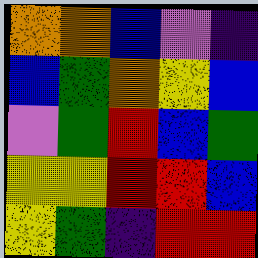[["orange", "orange", "blue", "violet", "indigo"], ["blue", "green", "orange", "yellow", "blue"], ["violet", "green", "red", "blue", "green"], ["yellow", "yellow", "red", "red", "blue"], ["yellow", "green", "indigo", "red", "red"]]